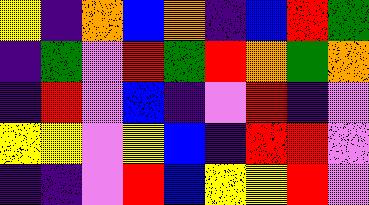[["yellow", "indigo", "orange", "blue", "orange", "indigo", "blue", "red", "green"], ["indigo", "green", "violet", "red", "green", "red", "orange", "green", "orange"], ["indigo", "red", "violet", "blue", "indigo", "violet", "red", "indigo", "violet"], ["yellow", "yellow", "violet", "yellow", "blue", "indigo", "red", "red", "violet"], ["indigo", "indigo", "violet", "red", "blue", "yellow", "yellow", "red", "violet"]]